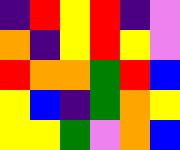[["indigo", "red", "yellow", "red", "indigo", "violet"], ["orange", "indigo", "yellow", "red", "yellow", "violet"], ["red", "orange", "orange", "green", "red", "blue"], ["yellow", "blue", "indigo", "green", "orange", "yellow"], ["yellow", "yellow", "green", "violet", "orange", "blue"]]